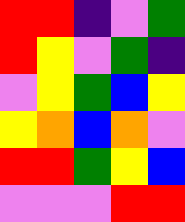[["red", "red", "indigo", "violet", "green"], ["red", "yellow", "violet", "green", "indigo"], ["violet", "yellow", "green", "blue", "yellow"], ["yellow", "orange", "blue", "orange", "violet"], ["red", "red", "green", "yellow", "blue"], ["violet", "violet", "violet", "red", "red"]]